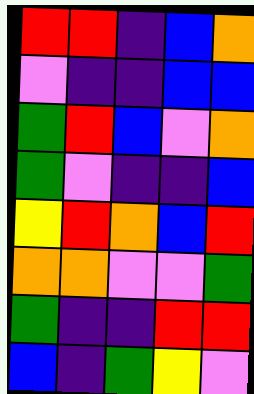[["red", "red", "indigo", "blue", "orange"], ["violet", "indigo", "indigo", "blue", "blue"], ["green", "red", "blue", "violet", "orange"], ["green", "violet", "indigo", "indigo", "blue"], ["yellow", "red", "orange", "blue", "red"], ["orange", "orange", "violet", "violet", "green"], ["green", "indigo", "indigo", "red", "red"], ["blue", "indigo", "green", "yellow", "violet"]]